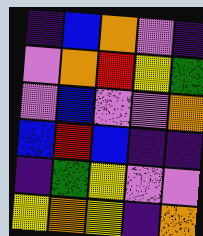[["indigo", "blue", "orange", "violet", "indigo"], ["violet", "orange", "red", "yellow", "green"], ["violet", "blue", "violet", "violet", "orange"], ["blue", "red", "blue", "indigo", "indigo"], ["indigo", "green", "yellow", "violet", "violet"], ["yellow", "orange", "yellow", "indigo", "orange"]]